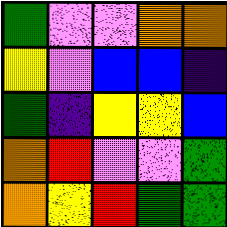[["green", "violet", "violet", "orange", "orange"], ["yellow", "violet", "blue", "blue", "indigo"], ["green", "indigo", "yellow", "yellow", "blue"], ["orange", "red", "violet", "violet", "green"], ["orange", "yellow", "red", "green", "green"]]